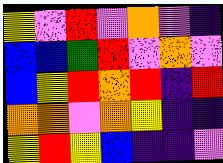[["yellow", "violet", "red", "violet", "orange", "violet", "indigo"], ["blue", "blue", "green", "red", "violet", "orange", "violet"], ["blue", "yellow", "red", "orange", "red", "indigo", "red"], ["orange", "orange", "violet", "orange", "yellow", "indigo", "indigo"], ["yellow", "red", "yellow", "blue", "indigo", "indigo", "violet"]]